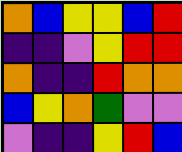[["orange", "blue", "yellow", "yellow", "blue", "red"], ["indigo", "indigo", "violet", "yellow", "red", "red"], ["orange", "indigo", "indigo", "red", "orange", "orange"], ["blue", "yellow", "orange", "green", "violet", "violet"], ["violet", "indigo", "indigo", "yellow", "red", "blue"]]